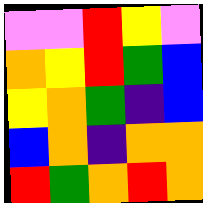[["violet", "violet", "red", "yellow", "violet"], ["orange", "yellow", "red", "green", "blue"], ["yellow", "orange", "green", "indigo", "blue"], ["blue", "orange", "indigo", "orange", "orange"], ["red", "green", "orange", "red", "orange"]]